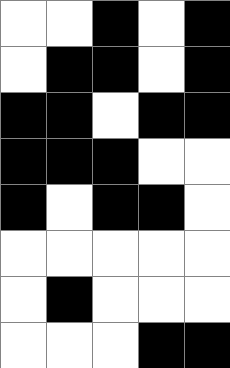[["white", "white", "black", "white", "black"], ["white", "black", "black", "white", "black"], ["black", "black", "white", "black", "black"], ["black", "black", "black", "white", "white"], ["black", "white", "black", "black", "white"], ["white", "white", "white", "white", "white"], ["white", "black", "white", "white", "white"], ["white", "white", "white", "black", "black"]]